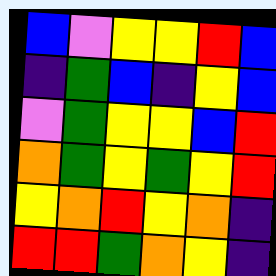[["blue", "violet", "yellow", "yellow", "red", "blue"], ["indigo", "green", "blue", "indigo", "yellow", "blue"], ["violet", "green", "yellow", "yellow", "blue", "red"], ["orange", "green", "yellow", "green", "yellow", "red"], ["yellow", "orange", "red", "yellow", "orange", "indigo"], ["red", "red", "green", "orange", "yellow", "indigo"]]